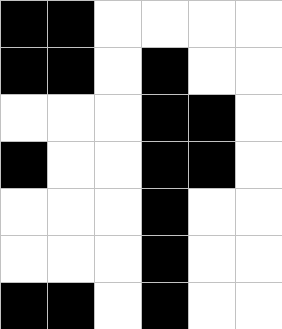[["black", "black", "white", "white", "white", "white"], ["black", "black", "white", "black", "white", "white"], ["white", "white", "white", "black", "black", "white"], ["black", "white", "white", "black", "black", "white"], ["white", "white", "white", "black", "white", "white"], ["white", "white", "white", "black", "white", "white"], ["black", "black", "white", "black", "white", "white"]]